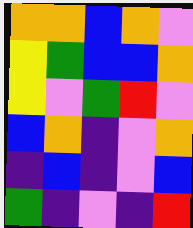[["orange", "orange", "blue", "orange", "violet"], ["yellow", "green", "blue", "blue", "orange"], ["yellow", "violet", "green", "red", "violet"], ["blue", "orange", "indigo", "violet", "orange"], ["indigo", "blue", "indigo", "violet", "blue"], ["green", "indigo", "violet", "indigo", "red"]]